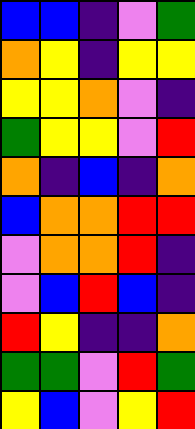[["blue", "blue", "indigo", "violet", "green"], ["orange", "yellow", "indigo", "yellow", "yellow"], ["yellow", "yellow", "orange", "violet", "indigo"], ["green", "yellow", "yellow", "violet", "red"], ["orange", "indigo", "blue", "indigo", "orange"], ["blue", "orange", "orange", "red", "red"], ["violet", "orange", "orange", "red", "indigo"], ["violet", "blue", "red", "blue", "indigo"], ["red", "yellow", "indigo", "indigo", "orange"], ["green", "green", "violet", "red", "green"], ["yellow", "blue", "violet", "yellow", "red"]]